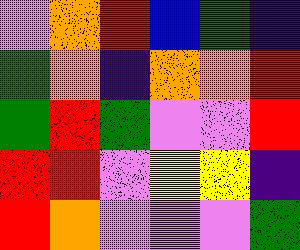[["violet", "orange", "red", "blue", "green", "indigo"], ["green", "orange", "indigo", "orange", "orange", "red"], ["green", "red", "green", "violet", "violet", "red"], ["red", "red", "violet", "yellow", "yellow", "indigo"], ["red", "orange", "violet", "violet", "violet", "green"]]